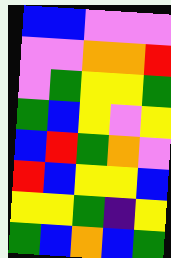[["blue", "blue", "violet", "violet", "violet"], ["violet", "violet", "orange", "orange", "red"], ["violet", "green", "yellow", "yellow", "green"], ["green", "blue", "yellow", "violet", "yellow"], ["blue", "red", "green", "orange", "violet"], ["red", "blue", "yellow", "yellow", "blue"], ["yellow", "yellow", "green", "indigo", "yellow"], ["green", "blue", "orange", "blue", "green"]]